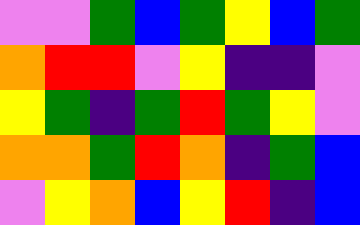[["violet", "violet", "green", "blue", "green", "yellow", "blue", "green"], ["orange", "red", "red", "violet", "yellow", "indigo", "indigo", "violet"], ["yellow", "green", "indigo", "green", "red", "green", "yellow", "violet"], ["orange", "orange", "green", "red", "orange", "indigo", "green", "blue"], ["violet", "yellow", "orange", "blue", "yellow", "red", "indigo", "blue"]]